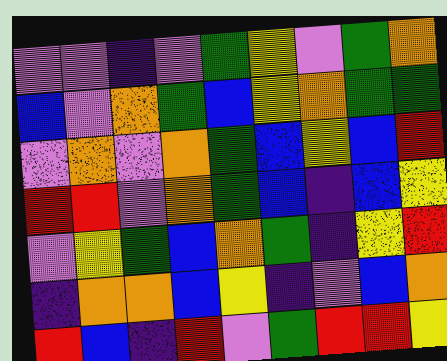[["violet", "violet", "indigo", "violet", "green", "yellow", "violet", "green", "orange"], ["blue", "violet", "orange", "green", "blue", "yellow", "orange", "green", "green"], ["violet", "orange", "violet", "orange", "green", "blue", "yellow", "blue", "red"], ["red", "red", "violet", "orange", "green", "blue", "indigo", "blue", "yellow"], ["violet", "yellow", "green", "blue", "orange", "green", "indigo", "yellow", "red"], ["indigo", "orange", "orange", "blue", "yellow", "indigo", "violet", "blue", "orange"], ["red", "blue", "indigo", "red", "violet", "green", "red", "red", "yellow"]]